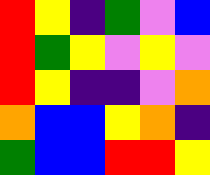[["red", "yellow", "indigo", "green", "violet", "blue"], ["red", "green", "yellow", "violet", "yellow", "violet"], ["red", "yellow", "indigo", "indigo", "violet", "orange"], ["orange", "blue", "blue", "yellow", "orange", "indigo"], ["green", "blue", "blue", "red", "red", "yellow"]]